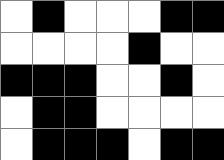[["white", "black", "white", "white", "white", "black", "black"], ["white", "white", "white", "white", "black", "white", "white"], ["black", "black", "black", "white", "white", "black", "white"], ["white", "black", "black", "white", "white", "white", "white"], ["white", "black", "black", "black", "white", "black", "black"]]